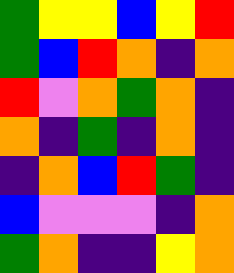[["green", "yellow", "yellow", "blue", "yellow", "red"], ["green", "blue", "red", "orange", "indigo", "orange"], ["red", "violet", "orange", "green", "orange", "indigo"], ["orange", "indigo", "green", "indigo", "orange", "indigo"], ["indigo", "orange", "blue", "red", "green", "indigo"], ["blue", "violet", "violet", "violet", "indigo", "orange"], ["green", "orange", "indigo", "indigo", "yellow", "orange"]]